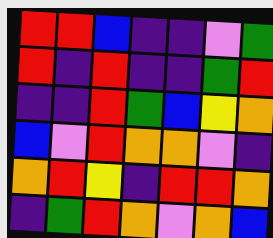[["red", "red", "blue", "indigo", "indigo", "violet", "green"], ["red", "indigo", "red", "indigo", "indigo", "green", "red"], ["indigo", "indigo", "red", "green", "blue", "yellow", "orange"], ["blue", "violet", "red", "orange", "orange", "violet", "indigo"], ["orange", "red", "yellow", "indigo", "red", "red", "orange"], ["indigo", "green", "red", "orange", "violet", "orange", "blue"]]